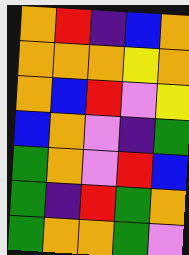[["orange", "red", "indigo", "blue", "orange"], ["orange", "orange", "orange", "yellow", "orange"], ["orange", "blue", "red", "violet", "yellow"], ["blue", "orange", "violet", "indigo", "green"], ["green", "orange", "violet", "red", "blue"], ["green", "indigo", "red", "green", "orange"], ["green", "orange", "orange", "green", "violet"]]